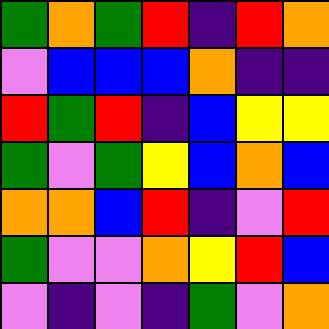[["green", "orange", "green", "red", "indigo", "red", "orange"], ["violet", "blue", "blue", "blue", "orange", "indigo", "indigo"], ["red", "green", "red", "indigo", "blue", "yellow", "yellow"], ["green", "violet", "green", "yellow", "blue", "orange", "blue"], ["orange", "orange", "blue", "red", "indigo", "violet", "red"], ["green", "violet", "violet", "orange", "yellow", "red", "blue"], ["violet", "indigo", "violet", "indigo", "green", "violet", "orange"]]